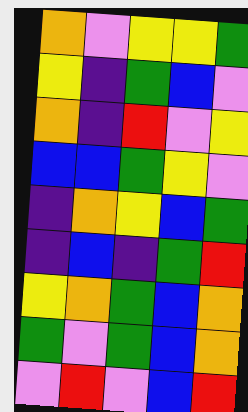[["orange", "violet", "yellow", "yellow", "green"], ["yellow", "indigo", "green", "blue", "violet"], ["orange", "indigo", "red", "violet", "yellow"], ["blue", "blue", "green", "yellow", "violet"], ["indigo", "orange", "yellow", "blue", "green"], ["indigo", "blue", "indigo", "green", "red"], ["yellow", "orange", "green", "blue", "orange"], ["green", "violet", "green", "blue", "orange"], ["violet", "red", "violet", "blue", "red"]]